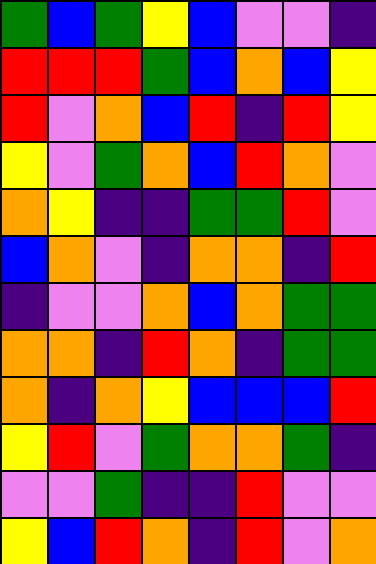[["green", "blue", "green", "yellow", "blue", "violet", "violet", "indigo"], ["red", "red", "red", "green", "blue", "orange", "blue", "yellow"], ["red", "violet", "orange", "blue", "red", "indigo", "red", "yellow"], ["yellow", "violet", "green", "orange", "blue", "red", "orange", "violet"], ["orange", "yellow", "indigo", "indigo", "green", "green", "red", "violet"], ["blue", "orange", "violet", "indigo", "orange", "orange", "indigo", "red"], ["indigo", "violet", "violet", "orange", "blue", "orange", "green", "green"], ["orange", "orange", "indigo", "red", "orange", "indigo", "green", "green"], ["orange", "indigo", "orange", "yellow", "blue", "blue", "blue", "red"], ["yellow", "red", "violet", "green", "orange", "orange", "green", "indigo"], ["violet", "violet", "green", "indigo", "indigo", "red", "violet", "violet"], ["yellow", "blue", "red", "orange", "indigo", "red", "violet", "orange"]]